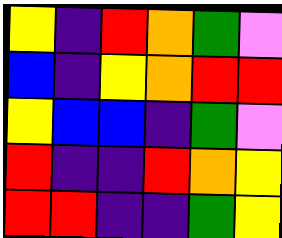[["yellow", "indigo", "red", "orange", "green", "violet"], ["blue", "indigo", "yellow", "orange", "red", "red"], ["yellow", "blue", "blue", "indigo", "green", "violet"], ["red", "indigo", "indigo", "red", "orange", "yellow"], ["red", "red", "indigo", "indigo", "green", "yellow"]]